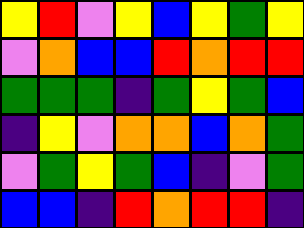[["yellow", "red", "violet", "yellow", "blue", "yellow", "green", "yellow"], ["violet", "orange", "blue", "blue", "red", "orange", "red", "red"], ["green", "green", "green", "indigo", "green", "yellow", "green", "blue"], ["indigo", "yellow", "violet", "orange", "orange", "blue", "orange", "green"], ["violet", "green", "yellow", "green", "blue", "indigo", "violet", "green"], ["blue", "blue", "indigo", "red", "orange", "red", "red", "indigo"]]